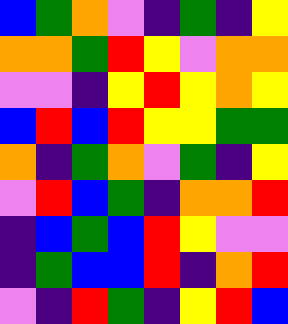[["blue", "green", "orange", "violet", "indigo", "green", "indigo", "yellow"], ["orange", "orange", "green", "red", "yellow", "violet", "orange", "orange"], ["violet", "violet", "indigo", "yellow", "red", "yellow", "orange", "yellow"], ["blue", "red", "blue", "red", "yellow", "yellow", "green", "green"], ["orange", "indigo", "green", "orange", "violet", "green", "indigo", "yellow"], ["violet", "red", "blue", "green", "indigo", "orange", "orange", "red"], ["indigo", "blue", "green", "blue", "red", "yellow", "violet", "violet"], ["indigo", "green", "blue", "blue", "red", "indigo", "orange", "red"], ["violet", "indigo", "red", "green", "indigo", "yellow", "red", "blue"]]